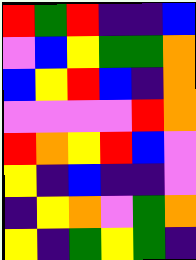[["red", "green", "red", "indigo", "indigo", "blue"], ["violet", "blue", "yellow", "green", "green", "orange"], ["blue", "yellow", "red", "blue", "indigo", "orange"], ["violet", "violet", "violet", "violet", "red", "orange"], ["red", "orange", "yellow", "red", "blue", "violet"], ["yellow", "indigo", "blue", "indigo", "indigo", "violet"], ["indigo", "yellow", "orange", "violet", "green", "orange"], ["yellow", "indigo", "green", "yellow", "green", "indigo"]]